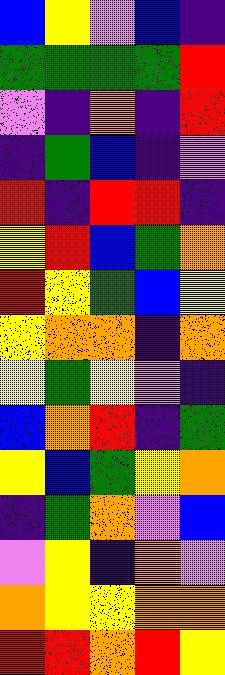[["blue", "yellow", "violet", "blue", "indigo"], ["green", "green", "green", "green", "red"], ["violet", "indigo", "orange", "indigo", "red"], ["indigo", "green", "blue", "indigo", "violet"], ["red", "indigo", "red", "red", "indigo"], ["yellow", "red", "blue", "green", "orange"], ["red", "yellow", "green", "blue", "yellow"], ["yellow", "orange", "orange", "indigo", "orange"], ["yellow", "green", "yellow", "violet", "indigo"], ["blue", "orange", "red", "indigo", "green"], ["yellow", "blue", "green", "yellow", "orange"], ["indigo", "green", "orange", "violet", "blue"], ["violet", "yellow", "indigo", "orange", "violet"], ["orange", "yellow", "yellow", "orange", "orange"], ["red", "red", "orange", "red", "yellow"]]